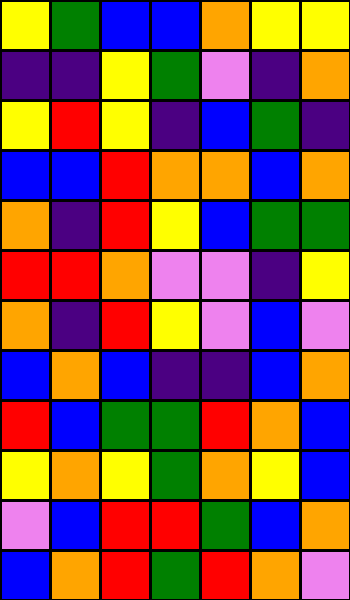[["yellow", "green", "blue", "blue", "orange", "yellow", "yellow"], ["indigo", "indigo", "yellow", "green", "violet", "indigo", "orange"], ["yellow", "red", "yellow", "indigo", "blue", "green", "indigo"], ["blue", "blue", "red", "orange", "orange", "blue", "orange"], ["orange", "indigo", "red", "yellow", "blue", "green", "green"], ["red", "red", "orange", "violet", "violet", "indigo", "yellow"], ["orange", "indigo", "red", "yellow", "violet", "blue", "violet"], ["blue", "orange", "blue", "indigo", "indigo", "blue", "orange"], ["red", "blue", "green", "green", "red", "orange", "blue"], ["yellow", "orange", "yellow", "green", "orange", "yellow", "blue"], ["violet", "blue", "red", "red", "green", "blue", "orange"], ["blue", "orange", "red", "green", "red", "orange", "violet"]]